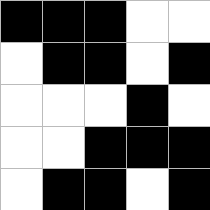[["black", "black", "black", "white", "white"], ["white", "black", "black", "white", "black"], ["white", "white", "white", "black", "white"], ["white", "white", "black", "black", "black"], ["white", "black", "black", "white", "black"]]